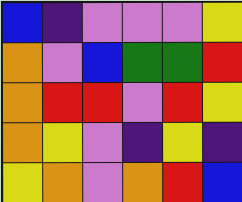[["blue", "indigo", "violet", "violet", "violet", "yellow"], ["orange", "violet", "blue", "green", "green", "red"], ["orange", "red", "red", "violet", "red", "yellow"], ["orange", "yellow", "violet", "indigo", "yellow", "indigo"], ["yellow", "orange", "violet", "orange", "red", "blue"]]